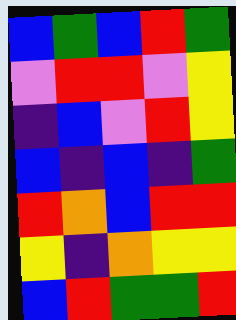[["blue", "green", "blue", "red", "green"], ["violet", "red", "red", "violet", "yellow"], ["indigo", "blue", "violet", "red", "yellow"], ["blue", "indigo", "blue", "indigo", "green"], ["red", "orange", "blue", "red", "red"], ["yellow", "indigo", "orange", "yellow", "yellow"], ["blue", "red", "green", "green", "red"]]